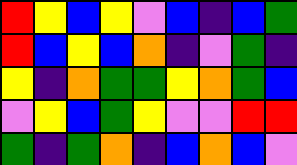[["red", "yellow", "blue", "yellow", "violet", "blue", "indigo", "blue", "green"], ["red", "blue", "yellow", "blue", "orange", "indigo", "violet", "green", "indigo"], ["yellow", "indigo", "orange", "green", "green", "yellow", "orange", "green", "blue"], ["violet", "yellow", "blue", "green", "yellow", "violet", "violet", "red", "red"], ["green", "indigo", "green", "orange", "indigo", "blue", "orange", "blue", "violet"]]